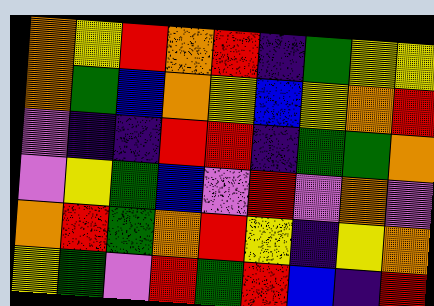[["orange", "yellow", "red", "orange", "red", "indigo", "green", "yellow", "yellow"], ["orange", "green", "blue", "orange", "yellow", "blue", "yellow", "orange", "red"], ["violet", "indigo", "indigo", "red", "red", "indigo", "green", "green", "orange"], ["violet", "yellow", "green", "blue", "violet", "red", "violet", "orange", "violet"], ["orange", "red", "green", "orange", "red", "yellow", "indigo", "yellow", "orange"], ["yellow", "green", "violet", "red", "green", "red", "blue", "indigo", "red"]]